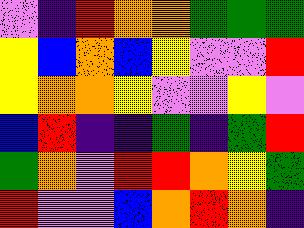[["violet", "indigo", "red", "orange", "orange", "green", "green", "green"], ["yellow", "blue", "orange", "blue", "yellow", "violet", "violet", "red"], ["yellow", "orange", "orange", "yellow", "violet", "violet", "yellow", "violet"], ["blue", "red", "indigo", "indigo", "green", "indigo", "green", "red"], ["green", "orange", "violet", "red", "red", "orange", "yellow", "green"], ["red", "violet", "violet", "blue", "orange", "red", "orange", "indigo"]]